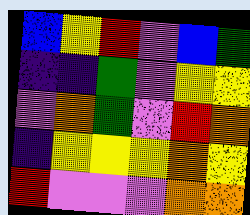[["blue", "yellow", "red", "violet", "blue", "green"], ["indigo", "indigo", "green", "violet", "yellow", "yellow"], ["violet", "orange", "green", "violet", "red", "orange"], ["indigo", "yellow", "yellow", "yellow", "orange", "yellow"], ["red", "violet", "violet", "violet", "orange", "orange"]]